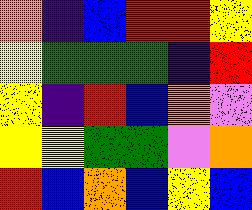[["orange", "indigo", "blue", "red", "red", "yellow"], ["yellow", "green", "green", "green", "indigo", "red"], ["yellow", "indigo", "red", "blue", "orange", "violet"], ["yellow", "yellow", "green", "green", "violet", "orange"], ["red", "blue", "orange", "blue", "yellow", "blue"]]